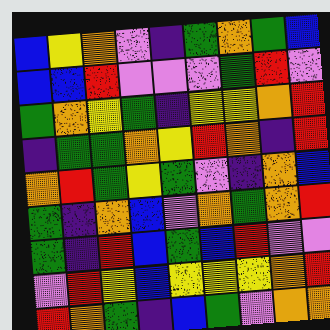[["blue", "yellow", "orange", "violet", "indigo", "green", "orange", "green", "blue"], ["blue", "blue", "red", "violet", "violet", "violet", "green", "red", "violet"], ["green", "orange", "yellow", "green", "indigo", "yellow", "yellow", "orange", "red"], ["indigo", "green", "green", "orange", "yellow", "red", "orange", "indigo", "red"], ["orange", "red", "green", "yellow", "green", "violet", "indigo", "orange", "blue"], ["green", "indigo", "orange", "blue", "violet", "orange", "green", "orange", "red"], ["green", "indigo", "red", "blue", "green", "blue", "red", "violet", "violet"], ["violet", "red", "yellow", "blue", "yellow", "yellow", "yellow", "orange", "red"], ["red", "orange", "green", "indigo", "blue", "green", "violet", "orange", "orange"]]